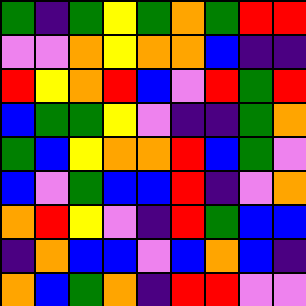[["green", "indigo", "green", "yellow", "green", "orange", "green", "red", "red"], ["violet", "violet", "orange", "yellow", "orange", "orange", "blue", "indigo", "indigo"], ["red", "yellow", "orange", "red", "blue", "violet", "red", "green", "red"], ["blue", "green", "green", "yellow", "violet", "indigo", "indigo", "green", "orange"], ["green", "blue", "yellow", "orange", "orange", "red", "blue", "green", "violet"], ["blue", "violet", "green", "blue", "blue", "red", "indigo", "violet", "orange"], ["orange", "red", "yellow", "violet", "indigo", "red", "green", "blue", "blue"], ["indigo", "orange", "blue", "blue", "violet", "blue", "orange", "blue", "indigo"], ["orange", "blue", "green", "orange", "indigo", "red", "red", "violet", "violet"]]